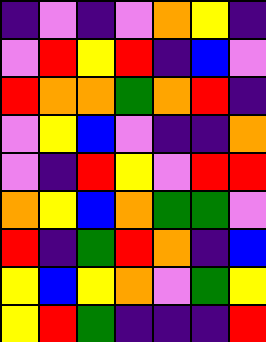[["indigo", "violet", "indigo", "violet", "orange", "yellow", "indigo"], ["violet", "red", "yellow", "red", "indigo", "blue", "violet"], ["red", "orange", "orange", "green", "orange", "red", "indigo"], ["violet", "yellow", "blue", "violet", "indigo", "indigo", "orange"], ["violet", "indigo", "red", "yellow", "violet", "red", "red"], ["orange", "yellow", "blue", "orange", "green", "green", "violet"], ["red", "indigo", "green", "red", "orange", "indigo", "blue"], ["yellow", "blue", "yellow", "orange", "violet", "green", "yellow"], ["yellow", "red", "green", "indigo", "indigo", "indigo", "red"]]